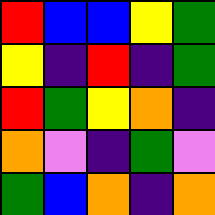[["red", "blue", "blue", "yellow", "green"], ["yellow", "indigo", "red", "indigo", "green"], ["red", "green", "yellow", "orange", "indigo"], ["orange", "violet", "indigo", "green", "violet"], ["green", "blue", "orange", "indigo", "orange"]]